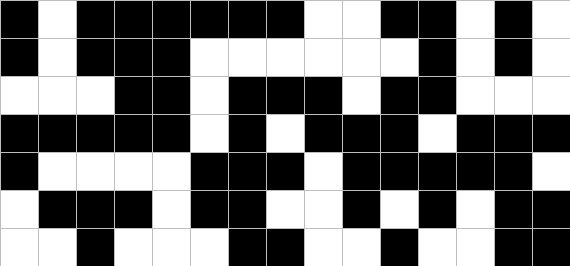[["black", "white", "black", "black", "black", "black", "black", "black", "white", "white", "black", "black", "white", "black", "white"], ["black", "white", "black", "black", "black", "white", "white", "white", "white", "white", "white", "black", "white", "black", "white"], ["white", "white", "white", "black", "black", "white", "black", "black", "black", "white", "black", "black", "white", "white", "white"], ["black", "black", "black", "black", "black", "white", "black", "white", "black", "black", "black", "white", "black", "black", "black"], ["black", "white", "white", "white", "white", "black", "black", "black", "white", "black", "black", "black", "black", "black", "white"], ["white", "black", "black", "black", "white", "black", "black", "white", "white", "black", "white", "black", "white", "black", "black"], ["white", "white", "black", "white", "white", "white", "black", "black", "white", "white", "black", "white", "white", "black", "black"]]